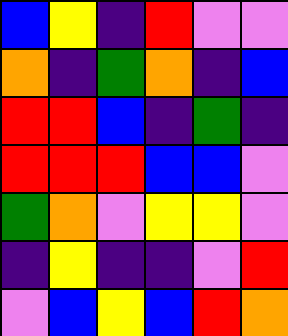[["blue", "yellow", "indigo", "red", "violet", "violet"], ["orange", "indigo", "green", "orange", "indigo", "blue"], ["red", "red", "blue", "indigo", "green", "indigo"], ["red", "red", "red", "blue", "blue", "violet"], ["green", "orange", "violet", "yellow", "yellow", "violet"], ["indigo", "yellow", "indigo", "indigo", "violet", "red"], ["violet", "blue", "yellow", "blue", "red", "orange"]]